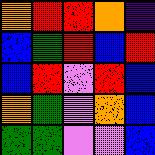[["orange", "red", "red", "orange", "indigo"], ["blue", "green", "red", "blue", "red"], ["blue", "red", "violet", "red", "blue"], ["orange", "green", "violet", "orange", "blue"], ["green", "green", "violet", "violet", "blue"]]